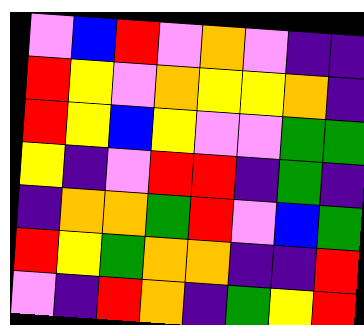[["violet", "blue", "red", "violet", "orange", "violet", "indigo", "indigo"], ["red", "yellow", "violet", "orange", "yellow", "yellow", "orange", "indigo"], ["red", "yellow", "blue", "yellow", "violet", "violet", "green", "green"], ["yellow", "indigo", "violet", "red", "red", "indigo", "green", "indigo"], ["indigo", "orange", "orange", "green", "red", "violet", "blue", "green"], ["red", "yellow", "green", "orange", "orange", "indigo", "indigo", "red"], ["violet", "indigo", "red", "orange", "indigo", "green", "yellow", "red"]]